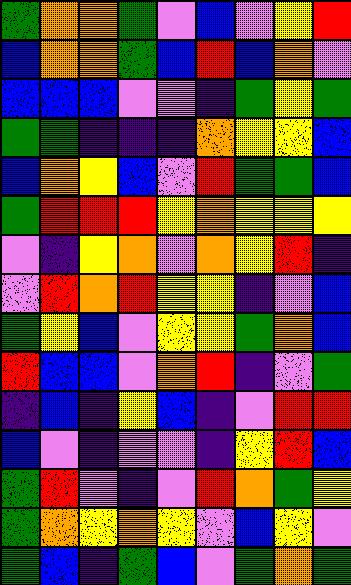[["green", "orange", "orange", "green", "violet", "blue", "violet", "yellow", "red"], ["blue", "orange", "orange", "green", "blue", "red", "blue", "orange", "violet"], ["blue", "blue", "blue", "violet", "violet", "indigo", "green", "yellow", "green"], ["green", "green", "indigo", "indigo", "indigo", "orange", "yellow", "yellow", "blue"], ["blue", "orange", "yellow", "blue", "violet", "red", "green", "green", "blue"], ["green", "red", "red", "red", "yellow", "orange", "yellow", "yellow", "yellow"], ["violet", "indigo", "yellow", "orange", "violet", "orange", "yellow", "red", "indigo"], ["violet", "red", "orange", "red", "yellow", "yellow", "indigo", "violet", "blue"], ["green", "yellow", "blue", "violet", "yellow", "yellow", "green", "orange", "blue"], ["red", "blue", "blue", "violet", "orange", "red", "indigo", "violet", "green"], ["indigo", "blue", "indigo", "yellow", "blue", "indigo", "violet", "red", "red"], ["blue", "violet", "indigo", "violet", "violet", "indigo", "yellow", "red", "blue"], ["green", "red", "violet", "indigo", "violet", "red", "orange", "green", "yellow"], ["green", "orange", "yellow", "orange", "yellow", "violet", "blue", "yellow", "violet"], ["green", "blue", "indigo", "green", "blue", "violet", "green", "orange", "green"]]